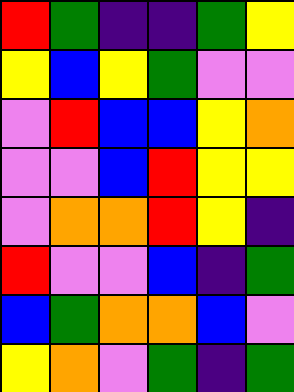[["red", "green", "indigo", "indigo", "green", "yellow"], ["yellow", "blue", "yellow", "green", "violet", "violet"], ["violet", "red", "blue", "blue", "yellow", "orange"], ["violet", "violet", "blue", "red", "yellow", "yellow"], ["violet", "orange", "orange", "red", "yellow", "indigo"], ["red", "violet", "violet", "blue", "indigo", "green"], ["blue", "green", "orange", "orange", "blue", "violet"], ["yellow", "orange", "violet", "green", "indigo", "green"]]